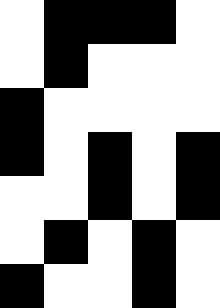[["white", "black", "black", "black", "white"], ["white", "black", "white", "white", "white"], ["black", "white", "white", "white", "white"], ["black", "white", "black", "white", "black"], ["white", "white", "black", "white", "black"], ["white", "black", "white", "black", "white"], ["black", "white", "white", "black", "white"]]